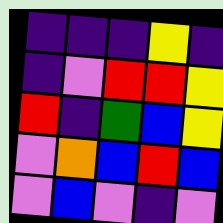[["indigo", "indigo", "indigo", "yellow", "indigo"], ["indigo", "violet", "red", "red", "yellow"], ["red", "indigo", "green", "blue", "yellow"], ["violet", "orange", "blue", "red", "blue"], ["violet", "blue", "violet", "indigo", "violet"]]